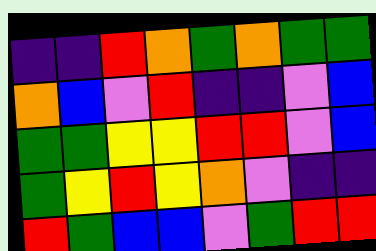[["indigo", "indigo", "red", "orange", "green", "orange", "green", "green"], ["orange", "blue", "violet", "red", "indigo", "indigo", "violet", "blue"], ["green", "green", "yellow", "yellow", "red", "red", "violet", "blue"], ["green", "yellow", "red", "yellow", "orange", "violet", "indigo", "indigo"], ["red", "green", "blue", "blue", "violet", "green", "red", "red"]]